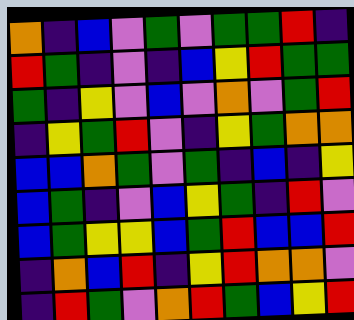[["orange", "indigo", "blue", "violet", "green", "violet", "green", "green", "red", "indigo"], ["red", "green", "indigo", "violet", "indigo", "blue", "yellow", "red", "green", "green"], ["green", "indigo", "yellow", "violet", "blue", "violet", "orange", "violet", "green", "red"], ["indigo", "yellow", "green", "red", "violet", "indigo", "yellow", "green", "orange", "orange"], ["blue", "blue", "orange", "green", "violet", "green", "indigo", "blue", "indigo", "yellow"], ["blue", "green", "indigo", "violet", "blue", "yellow", "green", "indigo", "red", "violet"], ["blue", "green", "yellow", "yellow", "blue", "green", "red", "blue", "blue", "red"], ["indigo", "orange", "blue", "red", "indigo", "yellow", "red", "orange", "orange", "violet"], ["indigo", "red", "green", "violet", "orange", "red", "green", "blue", "yellow", "red"]]